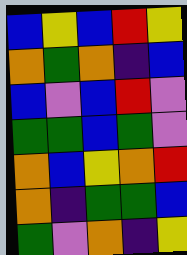[["blue", "yellow", "blue", "red", "yellow"], ["orange", "green", "orange", "indigo", "blue"], ["blue", "violet", "blue", "red", "violet"], ["green", "green", "blue", "green", "violet"], ["orange", "blue", "yellow", "orange", "red"], ["orange", "indigo", "green", "green", "blue"], ["green", "violet", "orange", "indigo", "yellow"]]